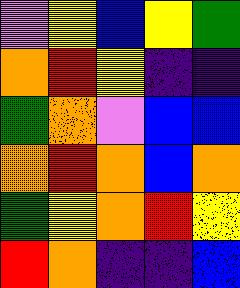[["violet", "yellow", "blue", "yellow", "green"], ["orange", "red", "yellow", "indigo", "indigo"], ["green", "orange", "violet", "blue", "blue"], ["orange", "red", "orange", "blue", "orange"], ["green", "yellow", "orange", "red", "yellow"], ["red", "orange", "indigo", "indigo", "blue"]]